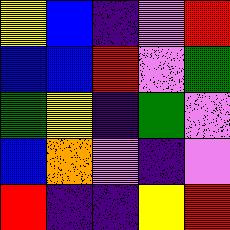[["yellow", "blue", "indigo", "violet", "red"], ["blue", "blue", "red", "violet", "green"], ["green", "yellow", "indigo", "green", "violet"], ["blue", "orange", "violet", "indigo", "violet"], ["red", "indigo", "indigo", "yellow", "red"]]